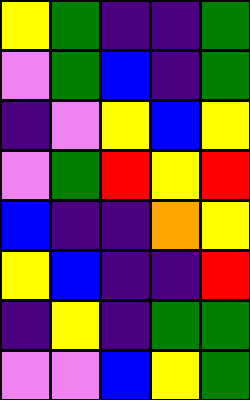[["yellow", "green", "indigo", "indigo", "green"], ["violet", "green", "blue", "indigo", "green"], ["indigo", "violet", "yellow", "blue", "yellow"], ["violet", "green", "red", "yellow", "red"], ["blue", "indigo", "indigo", "orange", "yellow"], ["yellow", "blue", "indigo", "indigo", "red"], ["indigo", "yellow", "indigo", "green", "green"], ["violet", "violet", "blue", "yellow", "green"]]